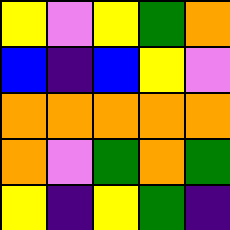[["yellow", "violet", "yellow", "green", "orange"], ["blue", "indigo", "blue", "yellow", "violet"], ["orange", "orange", "orange", "orange", "orange"], ["orange", "violet", "green", "orange", "green"], ["yellow", "indigo", "yellow", "green", "indigo"]]